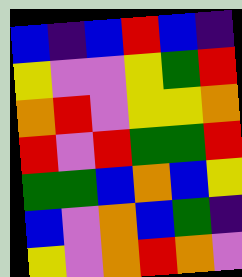[["blue", "indigo", "blue", "red", "blue", "indigo"], ["yellow", "violet", "violet", "yellow", "green", "red"], ["orange", "red", "violet", "yellow", "yellow", "orange"], ["red", "violet", "red", "green", "green", "red"], ["green", "green", "blue", "orange", "blue", "yellow"], ["blue", "violet", "orange", "blue", "green", "indigo"], ["yellow", "violet", "orange", "red", "orange", "violet"]]